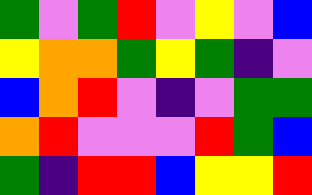[["green", "violet", "green", "red", "violet", "yellow", "violet", "blue"], ["yellow", "orange", "orange", "green", "yellow", "green", "indigo", "violet"], ["blue", "orange", "red", "violet", "indigo", "violet", "green", "green"], ["orange", "red", "violet", "violet", "violet", "red", "green", "blue"], ["green", "indigo", "red", "red", "blue", "yellow", "yellow", "red"]]